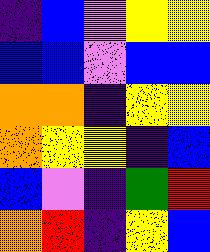[["indigo", "blue", "violet", "yellow", "yellow"], ["blue", "blue", "violet", "blue", "blue"], ["orange", "orange", "indigo", "yellow", "yellow"], ["orange", "yellow", "yellow", "indigo", "blue"], ["blue", "violet", "indigo", "green", "red"], ["orange", "red", "indigo", "yellow", "blue"]]